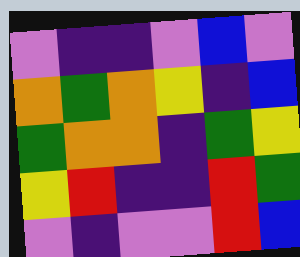[["violet", "indigo", "indigo", "violet", "blue", "violet"], ["orange", "green", "orange", "yellow", "indigo", "blue"], ["green", "orange", "orange", "indigo", "green", "yellow"], ["yellow", "red", "indigo", "indigo", "red", "green"], ["violet", "indigo", "violet", "violet", "red", "blue"]]